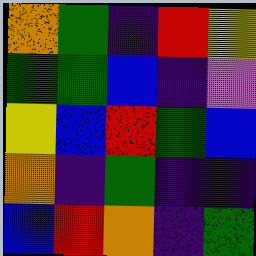[["orange", "green", "indigo", "red", "yellow"], ["green", "green", "blue", "indigo", "violet"], ["yellow", "blue", "red", "green", "blue"], ["orange", "indigo", "green", "indigo", "indigo"], ["blue", "red", "orange", "indigo", "green"]]